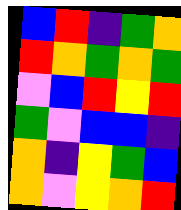[["blue", "red", "indigo", "green", "orange"], ["red", "orange", "green", "orange", "green"], ["violet", "blue", "red", "yellow", "red"], ["green", "violet", "blue", "blue", "indigo"], ["orange", "indigo", "yellow", "green", "blue"], ["orange", "violet", "yellow", "orange", "red"]]